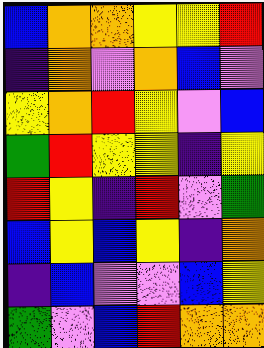[["blue", "orange", "orange", "yellow", "yellow", "red"], ["indigo", "orange", "violet", "orange", "blue", "violet"], ["yellow", "orange", "red", "yellow", "violet", "blue"], ["green", "red", "yellow", "yellow", "indigo", "yellow"], ["red", "yellow", "indigo", "red", "violet", "green"], ["blue", "yellow", "blue", "yellow", "indigo", "orange"], ["indigo", "blue", "violet", "violet", "blue", "yellow"], ["green", "violet", "blue", "red", "orange", "orange"]]